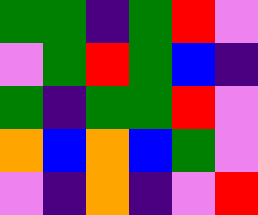[["green", "green", "indigo", "green", "red", "violet"], ["violet", "green", "red", "green", "blue", "indigo"], ["green", "indigo", "green", "green", "red", "violet"], ["orange", "blue", "orange", "blue", "green", "violet"], ["violet", "indigo", "orange", "indigo", "violet", "red"]]